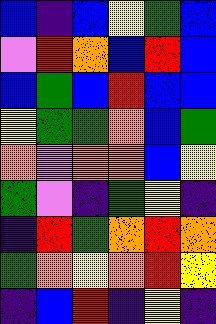[["blue", "indigo", "blue", "yellow", "green", "blue"], ["violet", "red", "orange", "blue", "red", "blue"], ["blue", "green", "blue", "red", "blue", "blue"], ["yellow", "green", "green", "orange", "blue", "green"], ["orange", "violet", "orange", "orange", "blue", "yellow"], ["green", "violet", "indigo", "green", "yellow", "indigo"], ["indigo", "red", "green", "orange", "red", "orange"], ["green", "orange", "yellow", "orange", "red", "yellow"], ["indigo", "blue", "red", "indigo", "yellow", "indigo"]]